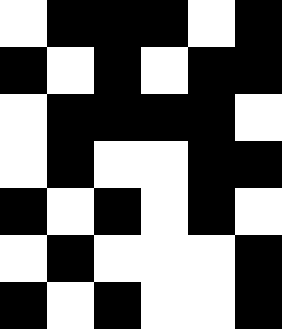[["white", "black", "black", "black", "white", "black"], ["black", "white", "black", "white", "black", "black"], ["white", "black", "black", "black", "black", "white"], ["white", "black", "white", "white", "black", "black"], ["black", "white", "black", "white", "black", "white"], ["white", "black", "white", "white", "white", "black"], ["black", "white", "black", "white", "white", "black"]]